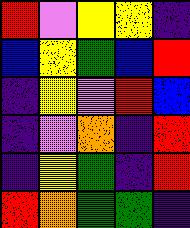[["red", "violet", "yellow", "yellow", "indigo"], ["blue", "yellow", "green", "blue", "red"], ["indigo", "yellow", "violet", "red", "blue"], ["indigo", "violet", "orange", "indigo", "red"], ["indigo", "yellow", "green", "indigo", "red"], ["red", "orange", "green", "green", "indigo"]]